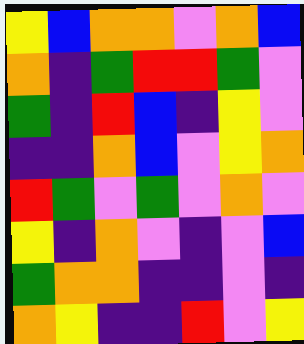[["yellow", "blue", "orange", "orange", "violet", "orange", "blue"], ["orange", "indigo", "green", "red", "red", "green", "violet"], ["green", "indigo", "red", "blue", "indigo", "yellow", "violet"], ["indigo", "indigo", "orange", "blue", "violet", "yellow", "orange"], ["red", "green", "violet", "green", "violet", "orange", "violet"], ["yellow", "indigo", "orange", "violet", "indigo", "violet", "blue"], ["green", "orange", "orange", "indigo", "indigo", "violet", "indigo"], ["orange", "yellow", "indigo", "indigo", "red", "violet", "yellow"]]